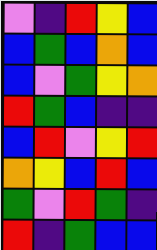[["violet", "indigo", "red", "yellow", "blue"], ["blue", "green", "blue", "orange", "blue"], ["blue", "violet", "green", "yellow", "orange"], ["red", "green", "blue", "indigo", "indigo"], ["blue", "red", "violet", "yellow", "red"], ["orange", "yellow", "blue", "red", "blue"], ["green", "violet", "red", "green", "indigo"], ["red", "indigo", "green", "blue", "blue"]]